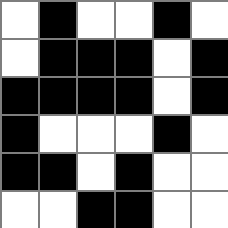[["white", "black", "white", "white", "black", "white"], ["white", "black", "black", "black", "white", "black"], ["black", "black", "black", "black", "white", "black"], ["black", "white", "white", "white", "black", "white"], ["black", "black", "white", "black", "white", "white"], ["white", "white", "black", "black", "white", "white"]]